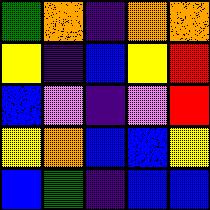[["green", "orange", "indigo", "orange", "orange"], ["yellow", "indigo", "blue", "yellow", "red"], ["blue", "violet", "indigo", "violet", "red"], ["yellow", "orange", "blue", "blue", "yellow"], ["blue", "green", "indigo", "blue", "blue"]]